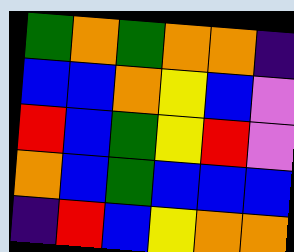[["green", "orange", "green", "orange", "orange", "indigo"], ["blue", "blue", "orange", "yellow", "blue", "violet"], ["red", "blue", "green", "yellow", "red", "violet"], ["orange", "blue", "green", "blue", "blue", "blue"], ["indigo", "red", "blue", "yellow", "orange", "orange"]]